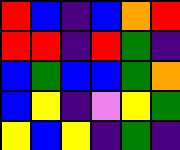[["red", "blue", "indigo", "blue", "orange", "red"], ["red", "red", "indigo", "red", "green", "indigo"], ["blue", "green", "blue", "blue", "green", "orange"], ["blue", "yellow", "indigo", "violet", "yellow", "green"], ["yellow", "blue", "yellow", "indigo", "green", "indigo"]]